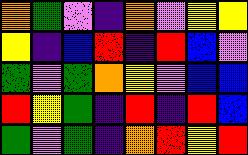[["orange", "green", "violet", "indigo", "orange", "violet", "yellow", "yellow"], ["yellow", "indigo", "blue", "red", "indigo", "red", "blue", "violet"], ["green", "violet", "green", "orange", "yellow", "violet", "blue", "blue"], ["red", "yellow", "green", "indigo", "red", "indigo", "red", "blue"], ["green", "violet", "green", "indigo", "orange", "red", "yellow", "red"]]